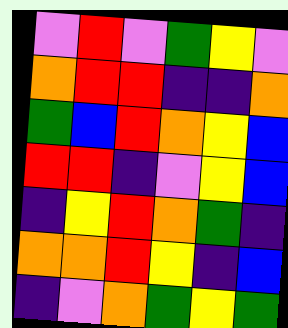[["violet", "red", "violet", "green", "yellow", "violet"], ["orange", "red", "red", "indigo", "indigo", "orange"], ["green", "blue", "red", "orange", "yellow", "blue"], ["red", "red", "indigo", "violet", "yellow", "blue"], ["indigo", "yellow", "red", "orange", "green", "indigo"], ["orange", "orange", "red", "yellow", "indigo", "blue"], ["indigo", "violet", "orange", "green", "yellow", "green"]]